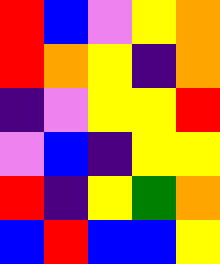[["red", "blue", "violet", "yellow", "orange"], ["red", "orange", "yellow", "indigo", "orange"], ["indigo", "violet", "yellow", "yellow", "red"], ["violet", "blue", "indigo", "yellow", "yellow"], ["red", "indigo", "yellow", "green", "orange"], ["blue", "red", "blue", "blue", "yellow"]]